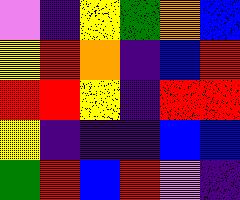[["violet", "indigo", "yellow", "green", "orange", "blue"], ["yellow", "red", "orange", "indigo", "blue", "red"], ["red", "red", "yellow", "indigo", "red", "red"], ["yellow", "indigo", "indigo", "indigo", "blue", "blue"], ["green", "red", "blue", "red", "violet", "indigo"]]